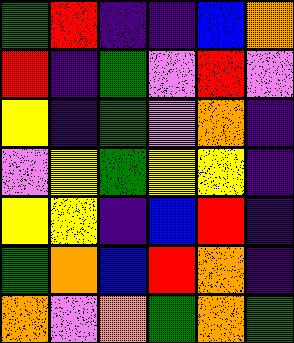[["green", "red", "indigo", "indigo", "blue", "orange"], ["red", "indigo", "green", "violet", "red", "violet"], ["yellow", "indigo", "green", "violet", "orange", "indigo"], ["violet", "yellow", "green", "yellow", "yellow", "indigo"], ["yellow", "yellow", "indigo", "blue", "red", "indigo"], ["green", "orange", "blue", "red", "orange", "indigo"], ["orange", "violet", "orange", "green", "orange", "green"]]